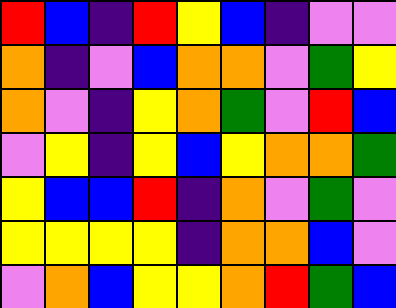[["red", "blue", "indigo", "red", "yellow", "blue", "indigo", "violet", "violet"], ["orange", "indigo", "violet", "blue", "orange", "orange", "violet", "green", "yellow"], ["orange", "violet", "indigo", "yellow", "orange", "green", "violet", "red", "blue"], ["violet", "yellow", "indigo", "yellow", "blue", "yellow", "orange", "orange", "green"], ["yellow", "blue", "blue", "red", "indigo", "orange", "violet", "green", "violet"], ["yellow", "yellow", "yellow", "yellow", "indigo", "orange", "orange", "blue", "violet"], ["violet", "orange", "blue", "yellow", "yellow", "orange", "red", "green", "blue"]]